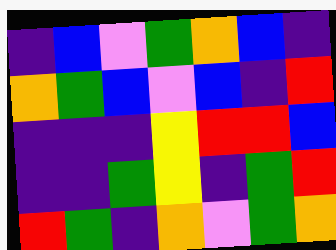[["indigo", "blue", "violet", "green", "orange", "blue", "indigo"], ["orange", "green", "blue", "violet", "blue", "indigo", "red"], ["indigo", "indigo", "indigo", "yellow", "red", "red", "blue"], ["indigo", "indigo", "green", "yellow", "indigo", "green", "red"], ["red", "green", "indigo", "orange", "violet", "green", "orange"]]